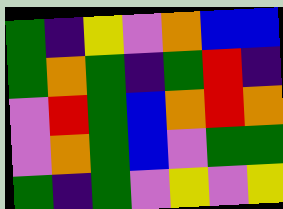[["green", "indigo", "yellow", "violet", "orange", "blue", "blue"], ["green", "orange", "green", "indigo", "green", "red", "indigo"], ["violet", "red", "green", "blue", "orange", "red", "orange"], ["violet", "orange", "green", "blue", "violet", "green", "green"], ["green", "indigo", "green", "violet", "yellow", "violet", "yellow"]]